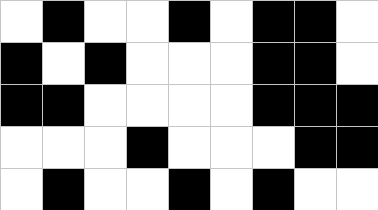[["white", "black", "white", "white", "black", "white", "black", "black", "white"], ["black", "white", "black", "white", "white", "white", "black", "black", "white"], ["black", "black", "white", "white", "white", "white", "black", "black", "black"], ["white", "white", "white", "black", "white", "white", "white", "black", "black"], ["white", "black", "white", "white", "black", "white", "black", "white", "white"]]